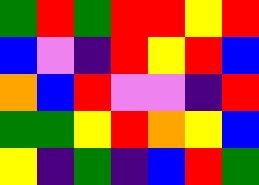[["green", "red", "green", "red", "red", "yellow", "red"], ["blue", "violet", "indigo", "red", "yellow", "red", "blue"], ["orange", "blue", "red", "violet", "violet", "indigo", "red"], ["green", "green", "yellow", "red", "orange", "yellow", "blue"], ["yellow", "indigo", "green", "indigo", "blue", "red", "green"]]